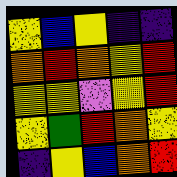[["yellow", "blue", "yellow", "indigo", "indigo"], ["orange", "red", "orange", "yellow", "red"], ["yellow", "yellow", "violet", "yellow", "red"], ["yellow", "green", "red", "orange", "yellow"], ["indigo", "yellow", "blue", "orange", "red"]]